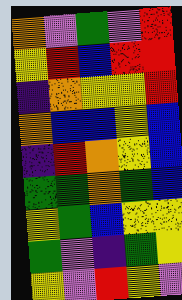[["orange", "violet", "green", "violet", "red"], ["yellow", "red", "blue", "red", "red"], ["indigo", "orange", "yellow", "yellow", "red"], ["orange", "blue", "blue", "yellow", "blue"], ["indigo", "red", "orange", "yellow", "blue"], ["green", "green", "orange", "green", "blue"], ["yellow", "green", "blue", "yellow", "yellow"], ["green", "violet", "indigo", "green", "yellow"], ["yellow", "violet", "red", "yellow", "violet"]]